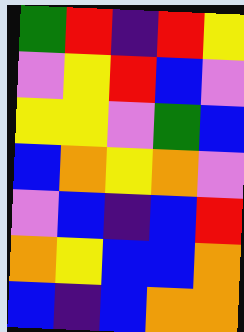[["green", "red", "indigo", "red", "yellow"], ["violet", "yellow", "red", "blue", "violet"], ["yellow", "yellow", "violet", "green", "blue"], ["blue", "orange", "yellow", "orange", "violet"], ["violet", "blue", "indigo", "blue", "red"], ["orange", "yellow", "blue", "blue", "orange"], ["blue", "indigo", "blue", "orange", "orange"]]